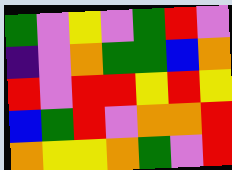[["green", "violet", "yellow", "violet", "green", "red", "violet"], ["indigo", "violet", "orange", "green", "green", "blue", "orange"], ["red", "violet", "red", "red", "yellow", "red", "yellow"], ["blue", "green", "red", "violet", "orange", "orange", "red"], ["orange", "yellow", "yellow", "orange", "green", "violet", "red"]]